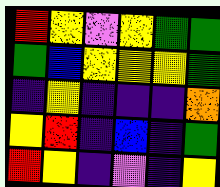[["red", "yellow", "violet", "yellow", "green", "green"], ["green", "blue", "yellow", "yellow", "yellow", "green"], ["indigo", "yellow", "indigo", "indigo", "indigo", "orange"], ["yellow", "red", "indigo", "blue", "indigo", "green"], ["red", "yellow", "indigo", "violet", "indigo", "yellow"]]